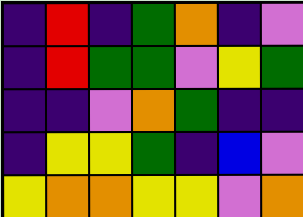[["indigo", "red", "indigo", "green", "orange", "indigo", "violet"], ["indigo", "red", "green", "green", "violet", "yellow", "green"], ["indigo", "indigo", "violet", "orange", "green", "indigo", "indigo"], ["indigo", "yellow", "yellow", "green", "indigo", "blue", "violet"], ["yellow", "orange", "orange", "yellow", "yellow", "violet", "orange"]]